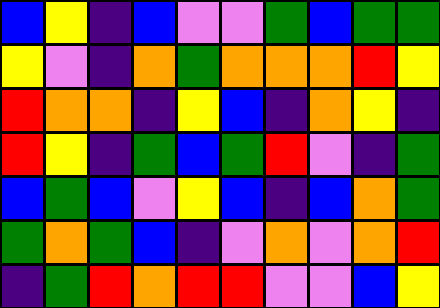[["blue", "yellow", "indigo", "blue", "violet", "violet", "green", "blue", "green", "green"], ["yellow", "violet", "indigo", "orange", "green", "orange", "orange", "orange", "red", "yellow"], ["red", "orange", "orange", "indigo", "yellow", "blue", "indigo", "orange", "yellow", "indigo"], ["red", "yellow", "indigo", "green", "blue", "green", "red", "violet", "indigo", "green"], ["blue", "green", "blue", "violet", "yellow", "blue", "indigo", "blue", "orange", "green"], ["green", "orange", "green", "blue", "indigo", "violet", "orange", "violet", "orange", "red"], ["indigo", "green", "red", "orange", "red", "red", "violet", "violet", "blue", "yellow"]]